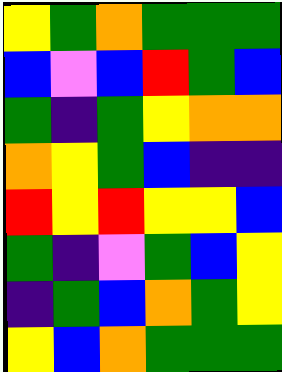[["yellow", "green", "orange", "green", "green", "green"], ["blue", "violet", "blue", "red", "green", "blue"], ["green", "indigo", "green", "yellow", "orange", "orange"], ["orange", "yellow", "green", "blue", "indigo", "indigo"], ["red", "yellow", "red", "yellow", "yellow", "blue"], ["green", "indigo", "violet", "green", "blue", "yellow"], ["indigo", "green", "blue", "orange", "green", "yellow"], ["yellow", "blue", "orange", "green", "green", "green"]]